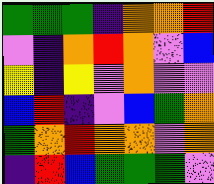[["green", "green", "green", "indigo", "orange", "orange", "red"], ["violet", "indigo", "orange", "red", "orange", "violet", "blue"], ["yellow", "indigo", "yellow", "violet", "orange", "violet", "violet"], ["blue", "red", "indigo", "violet", "blue", "green", "orange"], ["green", "orange", "red", "orange", "orange", "violet", "orange"], ["indigo", "red", "blue", "green", "green", "green", "violet"]]